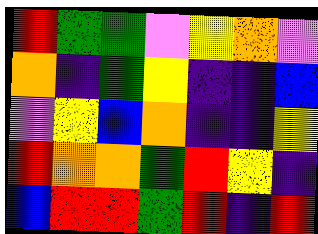[["red", "green", "green", "violet", "yellow", "orange", "violet"], ["orange", "indigo", "green", "yellow", "indigo", "indigo", "blue"], ["violet", "yellow", "blue", "orange", "indigo", "indigo", "yellow"], ["red", "orange", "orange", "green", "red", "yellow", "indigo"], ["blue", "red", "red", "green", "red", "indigo", "red"]]